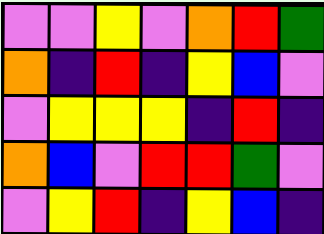[["violet", "violet", "yellow", "violet", "orange", "red", "green"], ["orange", "indigo", "red", "indigo", "yellow", "blue", "violet"], ["violet", "yellow", "yellow", "yellow", "indigo", "red", "indigo"], ["orange", "blue", "violet", "red", "red", "green", "violet"], ["violet", "yellow", "red", "indigo", "yellow", "blue", "indigo"]]